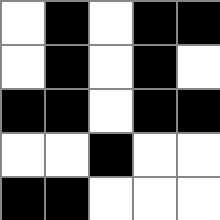[["white", "black", "white", "black", "black"], ["white", "black", "white", "black", "white"], ["black", "black", "white", "black", "black"], ["white", "white", "black", "white", "white"], ["black", "black", "white", "white", "white"]]